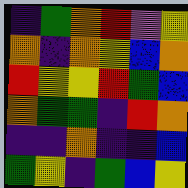[["indigo", "green", "orange", "red", "violet", "yellow"], ["orange", "indigo", "orange", "yellow", "blue", "orange"], ["red", "yellow", "yellow", "red", "green", "blue"], ["orange", "green", "green", "indigo", "red", "orange"], ["indigo", "indigo", "orange", "indigo", "indigo", "blue"], ["green", "yellow", "indigo", "green", "blue", "yellow"]]